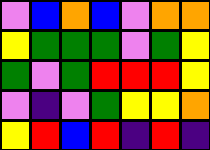[["violet", "blue", "orange", "blue", "violet", "orange", "orange"], ["yellow", "green", "green", "green", "violet", "green", "yellow"], ["green", "violet", "green", "red", "red", "red", "yellow"], ["violet", "indigo", "violet", "green", "yellow", "yellow", "orange"], ["yellow", "red", "blue", "red", "indigo", "red", "indigo"]]